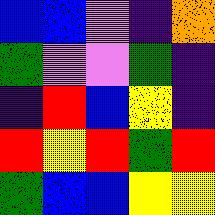[["blue", "blue", "violet", "indigo", "orange"], ["green", "violet", "violet", "green", "indigo"], ["indigo", "red", "blue", "yellow", "indigo"], ["red", "yellow", "red", "green", "red"], ["green", "blue", "blue", "yellow", "yellow"]]